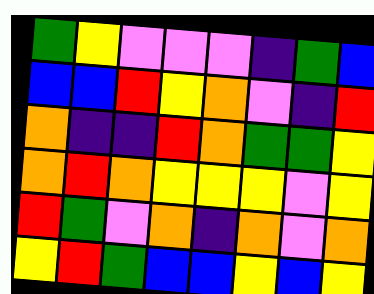[["green", "yellow", "violet", "violet", "violet", "indigo", "green", "blue"], ["blue", "blue", "red", "yellow", "orange", "violet", "indigo", "red"], ["orange", "indigo", "indigo", "red", "orange", "green", "green", "yellow"], ["orange", "red", "orange", "yellow", "yellow", "yellow", "violet", "yellow"], ["red", "green", "violet", "orange", "indigo", "orange", "violet", "orange"], ["yellow", "red", "green", "blue", "blue", "yellow", "blue", "yellow"]]